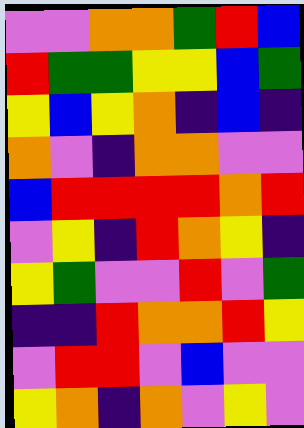[["violet", "violet", "orange", "orange", "green", "red", "blue"], ["red", "green", "green", "yellow", "yellow", "blue", "green"], ["yellow", "blue", "yellow", "orange", "indigo", "blue", "indigo"], ["orange", "violet", "indigo", "orange", "orange", "violet", "violet"], ["blue", "red", "red", "red", "red", "orange", "red"], ["violet", "yellow", "indigo", "red", "orange", "yellow", "indigo"], ["yellow", "green", "violet", "violet", "red", "violet", "green"], ["indigo", "indigo", "red", "orange", "orange", "red", "yellow"], ["violet", "red", "red", "violet", "blue", "violet", "violet"], ["yellow", "orange", "indigo", "orange", "violet", "yellow", "violet"]]